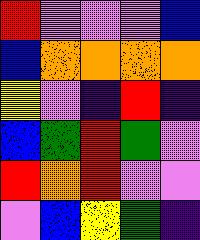[["red", "violet", "violet", "violet", "blue"], ["blue", "orange", "orange", "orange", "orange"], ["yellow", "violet", "indigo", "red", "indigo"], ["blue", "green", "red", "green", "violet"], ["red", "orange", "red", "violet", "violet"], ["violet", "blue", "yellow", "green", "indigo"]]